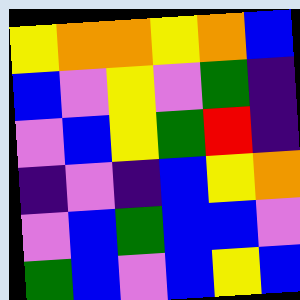[["yellow", "orange", "orange", "yellow", "orange", "blue"], ["blue", "violet", "yellow", "violet", "green", "indigo"], ["violet", "blue", "yellow", "green", "red", "indigo"], ["indigo", "violet", "indigo", "blue", "yellow", "orange"], ["violet", "blue", "green", "blue", "blue", "violet"], ["green", "blue", "violet", "blue", "yellow", "blue"]]